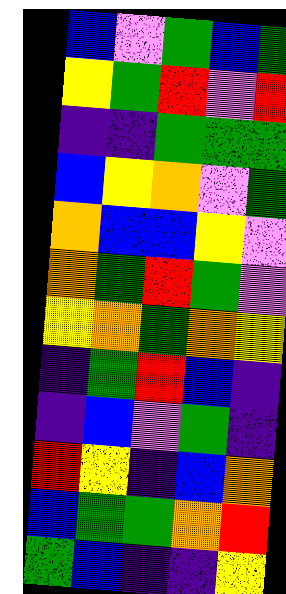[["blue", "violet", "green", "blue", "green"], ["yellow", "green", "red", "violet", "red"], ["indigo", "indigo", "green", "green", "green"], ["blue", "yellow", "orange", "violet", "green"], ["orange", "blue", "blue", "yellow", "violet"], ["orange", "green", "red", "green", "violet"], ["yellow", "orange", "green", "orange", "yellow"], ["indigo", "green", "red", "blue", "indigo"], ["indigo", "blue", "violet", "green", "indigo"], ["red", "yellow", "indigo", "blue", "orange"], ["blue", "green", "green", "orange", "red"], ["green", "blue", "indigo", "indigo", "yellow"]]